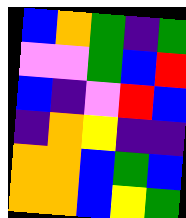[["blue", "orange", "green", "indigo", "green"], ["violet", "violet", "green", "blue", "red"], ["blue", "indigo", "violet", "red", "blue"], ["indigo", "orange", "yellow", "indigo", "indigo"], ["orange", "orange", "blue", "green", "blue"], ["orange", "orange", "blue", "yellow", "green"]]